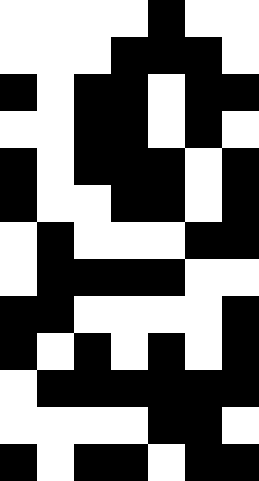[["white", "white", "white", "white", "black", "white", "white"], ["white", "white", "white", "black", "black", "black", "white"], ["black", "white", "black", "black", "white", "black", "black"], ["white", "white", "black", "black", "white", "black", "white"], ["black", "white", "black", "black", "black", "white", "black"], ["black", "white", "white", "black", "black", "white", "black"], ["white", "black", "white", "white", "white", "black", "black"], ["white", "black", "black", "black", "black", "white", "white"], ["black", "black", "white", "white", "white", "white", "black"], ["black", "white", "black", "white", "black", "white", "black"], ["white", "black", "black", "black", "black", "black", "black"], ["white", "white", "white", "white", "black", "black", "white"], ["black", "white", "black", "black", "white", "black", "black"]]